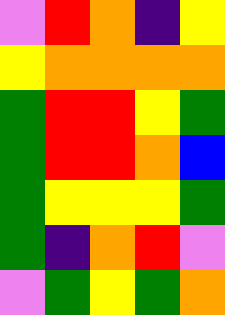[["violet", "red", "orange", "indigo", "yellow"], ["yellow", "orange", "orange", "orange", "orange"], ["green", "red", "red", "yellow", "green"], ["green", "red", "red", "orange", "blue"], ["green", "yellow", "yellow", "yellow", "green"], ["green", "indigo", "orange", "red", "violet"], ["violet", "green", "yellow", "green", "orange"]]